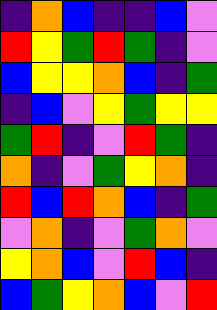[["indigo", "orange", "blue", "indigo", "indigo", "blue", "violet"], ["red", "yellow", "green", "red", "green", "indigo", "violet"], ["blue", "yellow", "yellow", "orange", "blue", "indigo", "green"], ["indigo", "blue", "violet", "yellow", "green", "yellow", "yellow"], ["green", "red", "indigo", "violet", "red", "green", "indigo"], ["orange", "indigo", "violet", "green", "yellow", "orange", "indigo"], ["red", "blue", "red", "orange", "blue", "indigo", "green"], ["violet", "orange", "indigo", "violet", "green", "orange", "violet"], ["yellow", "orange", "blue", "violet", "red", "blue", "indigo"], ["blue", "green", "yellow", "orange", "blue", "violet", "red"]]